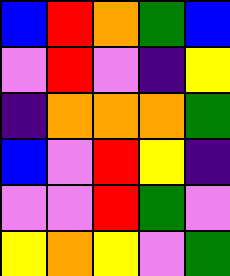[["blue", "red", "orange", "green", "blue"], ["violet", "red", "violet", "indigo", "yellow"], ["indigo", "orange", "orange", "orange", "green"], ["blue", "violet", "red", "yellow", "indigo"], ["violet", "violet", "red", "green", "violet"], ["yellow", "orange", "yellow", "violet", "green"]]